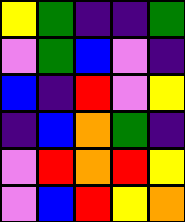[["yellow", "green", "indigo", "indigo", "green"], ["violet", "green", "blue", "violet", "indigo"], ["blue", "indigo", "red", "violet", "yellow"], ["indigo", "blue", "orange", "green", "indigo"], ["violet", "red", "orange", "red", "yellow"], ["violet", "blue", "red", "yellow", "orange"]]